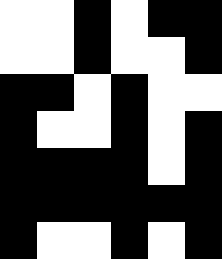[["white", "white", "black", "white", "black", "black"], ["white", "white", "black", "white", "white", "black"], ["black", "black", "white", "black", "white", "white"], ["black", "white", "white", "black", "white", "black"], ["black", "black", "black", "black", "white", "black"], ["black", "black", "black", "black", "black", "black"], ["black", "white", "white", "black", "white", "black"]]